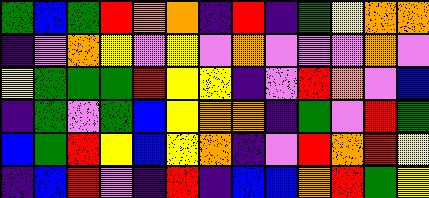[["green", "blue", "green", "red", "orange", "orange", "indigo", "red", "indigo", "green", "yellow", "orange", "orange"], ["indigo", "violet", "orange", "yellow", "violet", "yellow", "violet", "orange", "violet", "violet", "violet", "orange", "violet"], ["yellow", "green", "green", "green", "red", "yellow", "yellow", "indigo", "violet", "red", "orange", "violet", "blue"], ["indigo", "green", "violet", "green", "blue", "yellow", "orange", "orange", "indigo", "green", "violet", "red", "green"], ["blue", "green", "red", "yellow", "blue", "yellow", "orange", "indigo", "violet", "red", "orange", "red", "yellow"], ["indigo", "blue", "red", "violet", "indigo", "red", "indigo", "blue", "blue", "orange", "red", "green", "yellow"]]